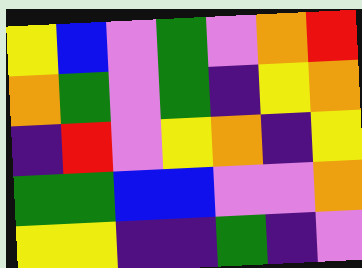[["yellow", "blue", "violet", "green", "violet", "orange", "red"], ["orange", "green", "violet", "green", "indigo", "yellow", "orange"], ["indigo", "red", "violet", "yellow", "orange", "indigo", "yellow"], ["green", "green", "blue", "blue", "violet", "violet", "orange"], ["yellow", "yellow", "indigo", "indigo", "green", "indigo", "violet"]]